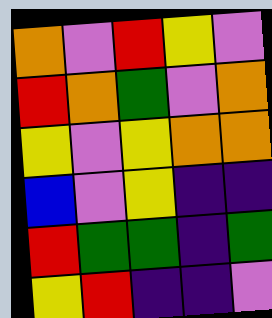[["orange", "violet", "red", "yellow", "violet"], ["red", "orange", "green", "violet", "orange"], ["yellow", "violet", "yellow", "orange", "orange"], ["blue", "violet", "yellow", "indigo", "indigo"], ["red", "green", "green", "indigo", "green"], ["yellow", "red", "indigo", "indigo", "violet"]]